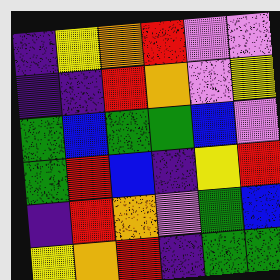[["indigo", "yellow", "orange", "red", "violet", "violet"], ["indigo", "indigo", "red", "orange", "violet", "yellow"], ["green", "blue", "green", "green", "blue", "violet"], ["green", "red", "blue", "indigo", "yellow", "red"], ["indigo", "red", "orange", "violet", "green", "blue"], ["yellow", "orange", "red", "indigo", "green", "green"]]